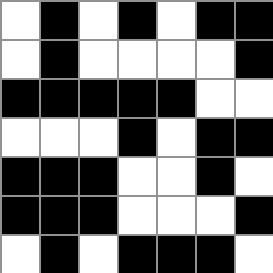[["white", "black", "white", "black", "white", "black", "black"], ["white", "black", "white", "white", "white", "white", "black"], ["black", "black", "black", "black", "black", "white", "white"], ["white", "white", "white", "black", "white", "black", "black"], ["black", "black", "black", "white", "white", "black", "white"], ["black", "black", "black", "white", "white", "white", "black"], ["white", "black", "white", "black", "black", "black", "white"]]